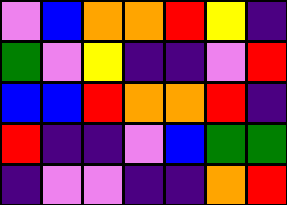[["violet", "blue", "orange", "orange", "red", "yellow", "indigo"], ["green", "violet", "yellow", "indigo", "indigo", "violet", "red"], ["blue", "blue", "red", "orange", "orange", "red", "indigo"], ["red", "indigo", "indigo", "violet", "blue", "green", "green"], ["indigo", "violet", "violet", "indigo", "indigo", "orange", "red"]]